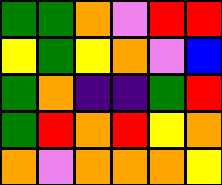[["green", "green", "orange", "violet", "red", "red"], ["yellow", "green", "yellow", "orange", "violet", "blue"], ["green", "orange", "indigo", "indigo", "green", "red"], ["green", "red", "orange", "red", "yellow", "orange"], ["orange", "violet", "orange", "orange", "orange", "yellow"]]